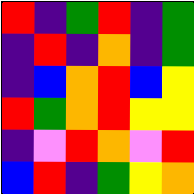[["red", "indigo", "green", "red", "indigo", "green"], ["indigo", "red", "indigo", "orange", "indigo", "green"], ["indigo", "blue", "orange", "red", "blue", "yellow"], ["red", "green", "orange", "red", "yellow", "yellow"], ["indigo", "violet", "red", "orange", "violet", "red"], ["blue", "red", "indigo", "green", "yellow", "orange"]]